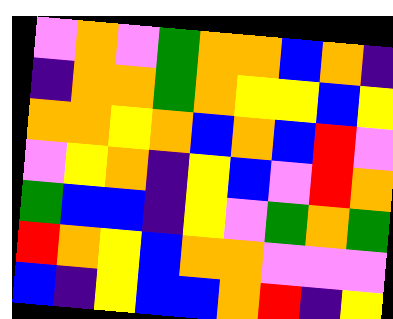[["violet", "orange", "violet", "green", "orange", "orange", "blue", "orange", "indigo"], ["indigo", "orange", "orange", "green", "orange", "yellow", "yellow", "blue", "yellow"], ["orange", "orange", "yellow", "orange", "blue", "orange", "blue", "red", "violet"], ["violet", "yellow", "orange", "indigo", "yellow", "blue", "violet", "red", "orange"], ["green", "blue", "blue", "indigo", "yellow", "violet", "green", "orange", "green"], ["red", "orange", "yellow", "blue", "orange", "orange", "violet", "violet", "violet"], ["blue", "indigo", "yellow", "blue", "blue", "orange", "red", "indigo", "yellow"]]